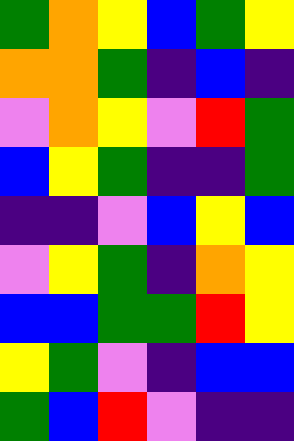[["green", "orange", "yellow", "blue", "green", "yellow"], ["orange", "orange", "green", "indigo", "blue", "indigo"], ["violet", "orange", "yellow", "violet", "red", "green"], ["blue", "yellow", "green", "indigo", "indigo", "green"], ["indigo", "indigo", "violet", "blue", "yellow", "blue"], ["violet", "yellow", "green", "indigo", "orange", "yellow"], ["blue", "blue", "green", "green", "red", "yellow"], ["yellow", "green", "violet", "indigo", "blue", "blue"], ["green", "blue", "red", "violet", "indigo", "indigo"]]